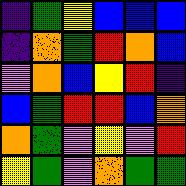[["indigo", "green", "yellow", "blue", "blue", "blue"], ["indigo", "orange", "green", "red", "orange", "blue"], ["violet", "orange", "blue", "yellow", "red", "indigo"], ["blue", "green", "red", "red", "blue", "orange"], ["orange", "green", "violet", "yellow", "violet", "red"], ["yellow", "green", "violet", "orange", "green", "green"]]